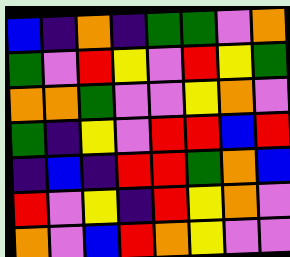[["blue", "indigo", "orange", "indigo", "green", "green", "violet", "orange"], ["green", "violet", "red", "yellow", "violet", "red", "yellow", "green"], ["orange", "orange", "green", "violet", "violet", "yellow", "orange", "violet"], ["green", "indigo", "yellow", "violet", "red", "red", "blue", "red"], ["indigo", "blue", "indigo", "red", "red", "green", "orange", "blue"], ["red", "violet", "yellow", "indigo", "red", "yellow", "orange", "violet"], ["orange", "violet", "blue", "red", "orange", "yellow", "violet", "violet"]]